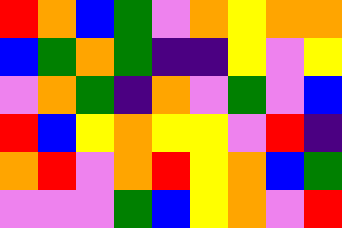[["red", "orange", "blue", "green", "violet", "orange", "yellow", "orange", "orange"], ["blue", "green", "orange", "green", "indigo", "indigo", "yellow", "violet", "yellow"], ["violet", "orange", "green", "indigo", "orange", "violet", "green", "violet", "blue"], ["red", "blue", "yellow", "orange", "yellow", "yellow", "violet", "red", "indigo"], ["orange", "red", "violet", "orange", "red", "yellow", "orange", "blue", "green"], ["violet", "violet", "violet", "green", "blue", "yellow", "orange", "violet", "red"]]